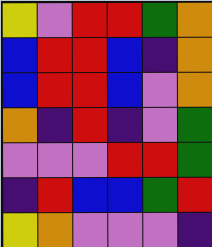[["yellow", "violet", "red", "red", "green", "orange"], ["blue", "red", "red", "blue", "indigo", "orange"], ["blue", "red", "red", "blue", "violet", "orange"], ["orange", "indigo", "red", "indigo", "violet", "green"], ["violet", "violet", "violet", "red", "red", "green"], ["indigo", "red", "blue", "blue", "green", "red"], ["yellow", "orange", "violet", "violet", "violet", "indigo"]]